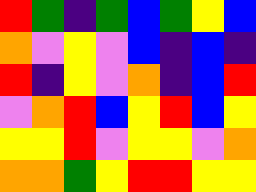[["red", "green", "indigo", "green", "blue", "green", "yellow", "blue"], ["orange", "violet", "yellow", "violet", "blue", "indigo", "blue", "indigo"], ["red", "indigo", "yellow", "violet", "orange", "indigo", "blue", "red"], ["violet", "orange", "red", "blue", "yellow", "red", "blue", "yellow"], ["yellow", "yellow", "red", "violet", "yellow", "yellow", "violet", "orange"], ["orange", "orange", "green", "yellow", "red", "red", "yellow", "yellow"]]